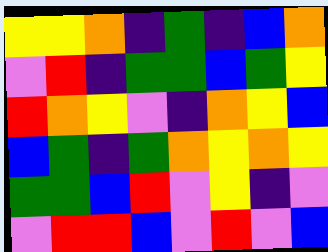[["yellow", "yellow", "orange", "indigo", "green", "indigo", "blue", "orange"], ["violet", "red", "indigo", "green", "green", "blue", "green", "yellow"], ["red", "orange", "yellow", "violet", "indigo", "orange", "yellow", "blue"], ["blue", "green", "indigo", "green", "orange", "yellow", "orange", "yellow"], ["green", "green", "blue", "red", "violet", "yellow", "indigo", "violet"], ["violet", "red", "red", "blue", "violet", "red", "violet", "blue"]]